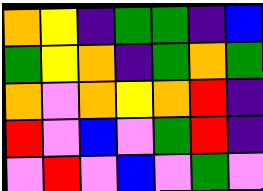[["orange", "yellow", "indigo", "green", "green", "indigo", "blue"], ["green", "yellow", "orange", "indigo", "green", "orange", "green"], ["orange", "violet", "orange", "yellow", "orange", "red", "indigo"], ["red", "violet", "blue", "violet", "green", "red", "indigo"], ["violet", "red", "violet", "blue", "violet", "green", "violet"]]